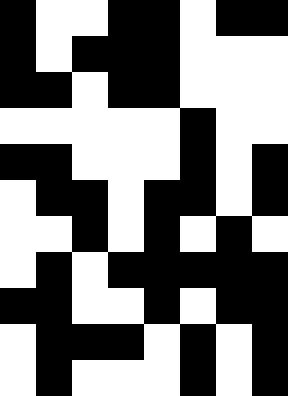[["black", "white", "white", "black", "black", "white", "black", "black"], ["black", "white", "black", "black", "black", "white", "white", "white"], ["black", "black", "white", "black", "black", "white", "white", "white"], ["white", "white", "white", "white", "white", "black", "white", "white"], ["black", "black", "white", "white", "white", "black", "white", "black"], ["white", "black", "black", "white", "black", "black", "white", "black"], ["white", "white", "black", "white", "black", "white", "black", "white"], ["white", "black", "white", "black", "black", "black", "black", "black"], ["black", "black", "white", "white", "black", "white", "black", "black"], ["white", "black", "black", "black", "white", "black", "white", "black"], ["white", "black", "white", "white", "white", "black", "white", "black"]]